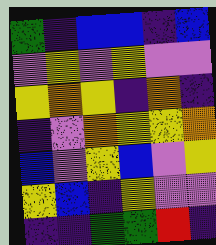[["green", "indigo", "blue", "blue", "indigo", "blue"], ["violet", "yellow", "violet", "yellow", "violet", "violet"], ["yellow", "orange", "yellow", "indigo", "orange", "indigo"], ["indigo", "violet", "orange", "yellow", "yellow", "orange"], ["blue", "violet", "yellow", "blue", "violet", "yellow"], ["yellow", "blue", "indigo", "yellow", "violet", "violet"], ["indigo", "indigo", "green", "green", "red", "indigo"]]